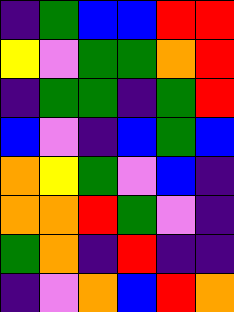[["indigo", "green", "blue", "blue", "red", "red"], ["yellow", "violet", "green", "green", "orange", "red"], ["indigo", "green", "green", "indigo", "green", "red"], ["blue", "violet", "indigo", "blue", "green", "blue"], ["orange", "yellow", "green", "violet", "blue", "indigo"], ["orange", "orange", "red", "green", "violet", "indigo"], ["green", "orange", "indigo", "red", "indigo", "indigo"], ["indigo", "violet", "orange", "blue", "red", "orange"]]